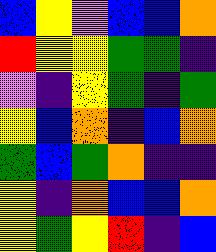[["blue", "yellow", "violet", "blue", "blue", "orange"], ["red", "yellow", "yellow", "green", "green", "indigo"], ["violet", "indigo", "yellow", "green", "indigo", "green"], ["yellow", "blue", "orange", "indigo", "blue", "orange"], ["green", "blue", "green", "orange", "indigo", "indigo"], ["yellow", "indigo", "orange", "blue", "blue", "orange"], ["yellow", "green", "yellow", "red", "indigo", "blue"]]